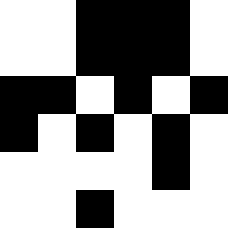[["white", "white", "black", "black", "black", "white"], ["white", "white", "black", "black", "black", "white"], ["black", "black", "white", "black", "white", "black"], ["black", "white", "black", "white", "black", "white"], ["white", "white", "white", "white", "black", "white"], ["white", "white", "black", "white", "white", "white"]]